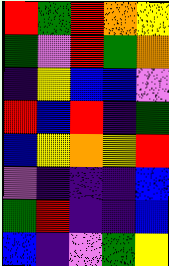[["red", "green", "red", "orange", "yellow"], ["green", "violet", "red", "green", "orange"], ["indigo", "yellow", "blue", "blue", "violet"], ["red", "blue", "red", "indigo", "green"], ["blue", "yellow", "orange", "yellow", "red"], ["violet", "indigo", "indigo", "indigo", "blue"], ["green", "red", "indigo", "indigo", "blue"], ["blue", "indigo", "violet", "green", "yellow"]]